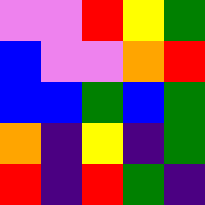[["violet", "violet", "red", "yellow", "green"], ["blue", "violet", "violet", "orange", "red"], ["blue", "blue", "green", "blue", "green"], ["orange", "indigo", "yellow", "indigo", "green"], ["red", "indigo", "red", "green", "indigo"]]